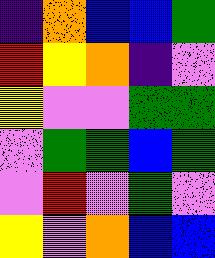[["indigo", "orange", "blue", "blue", "green"], ["red", "yellow", "orange", "indigo", "violet"], ["yellow", "violet", "violet", "green", "green"], ["violet", "green", "green", "blue", "green"], ["violet", "red", "violet", "green", "violet"], ["yellow", "violet", "orange", "blue", "blue"]]